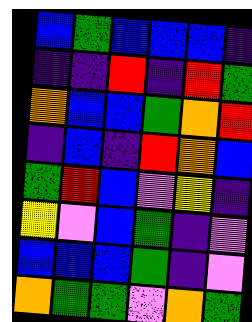[["blue", "green", "blue", "blue", "blue", "indigo"], ["indigo", "indigo", "red", "indigo", "red", "green"], ["orange", "blue", "blue", "green", "orange", "red"], ["indigo", "blue", "indigo", "red", "orange", "blue"], ["green", "red", "blue", "violet", "yellow", "indigo"], ["yellow", "violet", "blue", "green", "indigo", "violet"], ["blue", "blue", "blue", "green", "indigo", "violet"], ["orange", "green", "green", "violet", "orange", "green"]]